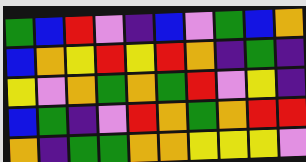[["green", "blue", "red", "violet", "indigo", "blue", "violet", "green", "blue", "orange"], ["blue", "orange", "yellow", "red", "yellow", "red", "orange", "indigo", "green", "indigo"], ["yellow", "violet", "orange", "green", "orange", "green", "red", "violet", "yellow", "indigo"], ["blue", "green", "indigo", "violet", "red", "orange", "green", "orange", "red", "red"], ["orange", "indigo", "green", "green", "orange", "orange", "yellow", "yellow", "yellow", "violet"]]